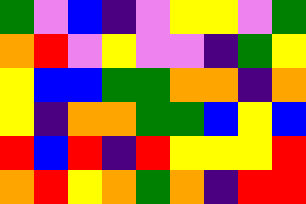[["green", "violet", "blue", "indigo", "violet", "yellow", "yellow", "violet", "green"], ["orange", "red", "violet", "yellow", "violet", "violet", "indigo", "green", "yellow"], ["yellow", "blue", "blue", "green", "green", "orange", "orange", "indigo", "orange"], ["yellow", "indigo", "orange", "orange", "green", "green", "blue", "yellow", "blue"], ["red", "blue", "red", "indigo", "red", "yellow", "yellow", "yellow", "red"], ["orange", "red", "yellow", "orange", "green", "orange", "indigo", "red", "red"]]